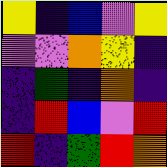[["yellow", "indigo", "blue", "violet", "yellow"], ["violet", "violet", "orange", "yellow", "indigo"], ["indigo", "green", "indigo", "orange", "indigo"], ["indigo", "red", "blue", "violet", "red"], ["red", "indigo", "green", "red", "orange"]]